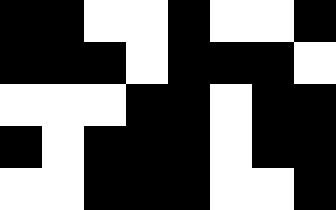[["black", "black", "white", "white", "black", "white", "white", "black"], ["black", "black", "black", "white", "black", "black", "black", "white"], ["white", "white", "white", "black", "black", "white", "black", "black"], ["black", "white", "black", "black", "black", "white", "black", "black"], ["white", "white", "black", "black", "black", "white", "white", "black"]]